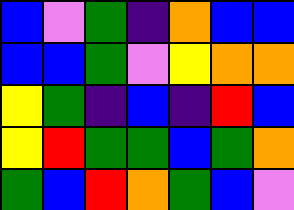[["blue", "violet", "green", "indigo", "orange", "blue", "blue"], ["blue", "blue", "green", "violet", "yellow", "orange", "orange"], ["yellow", "green", "indigo", "blue", "indigo", "red", "blue"], ["yellow", "red", "green", "green", "blue", "green", "orange"], ["green", "blue", "red", "orange", "green", "blue", "violet"]]